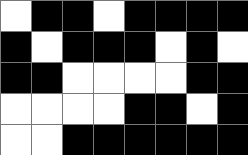[["white", "black", "black", "white", "black", "black", "black", "black"], ["black", "white", "black", "black", "black", "white", "black", "white"], ["black", "black", "white", "white", "white", "white", "black", "black"], ["white", "white", "white", "white", "black", "black", "white", "black"], ["white", "white", "black", "black", "black", "black", "black", "black"]]